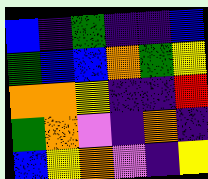[["blue", "indigo", "green", "indigo", "indigo", "blue"], ["green", "blue", "blue", "orange", "green", "yellow"], ["orange", "orange", "yellow", "indigo", "indigo", "red"], ["green", "orange", "violet", "indigo", "orange", "indigo"], ["blue", "yellow", "orange", "violet", "indigo", "yellow"]]